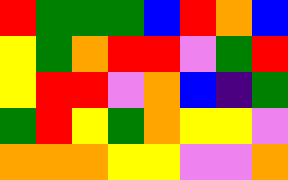[["red", "green", "green", "green", "blue", "red", "orange", "blue"], ["yellow", "green", "orange", "red", "red", "violet", "green", "red"], ["yellow", "red", "red", "violet", "orange", "blue", "indigo", "green"], ["green", "red", "yellow", "green", "orange", "yellow", "yellow", "violet"], ["orange", "orange", "orange", "yellow", "yellow", "violet", "violet", "orange"]]